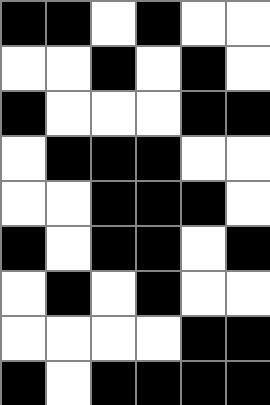[["black", "black", "white", "black", "white", "white"], ["white", "white", "black", "white", "black", "white"], ["black", "white", "white", "white", "black", "black"], ["white", "black", "black", "black", "white", "white"], ["white", "white", "black", "black", "black", "white"], ["black", "white", "black", "black", "white", "black"], ["white", "black", "white", "black", "white", "white"], ["white", "white", "white", "white", "black", "black"], ["black", "white", "black", "black", "black", "black"]]